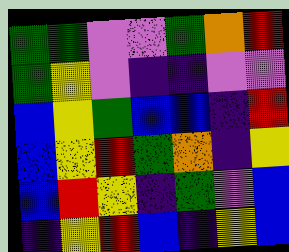[["green", "green", "violet", "violet", "green", "orange", "red"], ["green", "yellow", "violet", "indigo", "indigo", "violet", "violet"], ["blue", "yellow", "green", "blue", "blue", "indigo", "red"], ["blue", "yellow", "red", "green", "orange", "indigo", "yellow"], ["blue", "red", "yellow", "indigo", "green", "violet", "blue"], ["indigo", "yellow", "red", "blue", "indigo", "yellow", "blue"]]